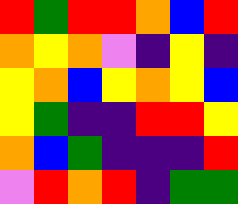[["red", "green", "red", "red", "orange", "blue", "red"], ["orange", "yellow", "orange", "violet", "indigo", "yellow", "indigo"], ["yellow", "orange", "blue", "yellow", "orange", "yellow", "blue"], ["yellow", "green", "indigo", "indigo", "red", "red", "yellow"], ["orange", "blue", "green", "indigo", "indigo", "indigo", "red"], ["violet", "red", "orange", "red", "indigo", "green", "green"]]